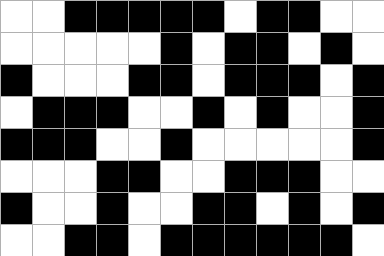[["white", "white", "black", "black", "black", "black", "black", "white", "black", "black", "white", "white"], ["white", "white", "white", "white", "white", "black", "white", "black", "black", "white", "black", "white"], ["black", "white", "white", "white", "black", "black", "white", "black", "black", "black", "white", "black"], ["white", "black", "black", "black", "white", "white", "black", "white", "black", "white", "white", "black"], ["black", "black", "black", "white", "white", "black", "white", "white", "white", "white", "white", "black"], ["white", "white", "white", "black", "black", "white", "white", "black", "black", "black", "white", "white"], ["black", "white", "white", "black", "white", "white", "black", "black", "white", "black", "white", "black"], ["white", "white", "black", "black", "white", "black", "black", "black", "black", "black", "black", "white"]]